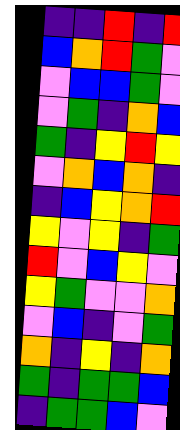[["indigo", "indigo", "red", "indigo", "red"], ["blue", "orange", "red", "green", "violet"], ["violet", "blue", "blue", "green", "violet"], ["violet", "green", "indigo", "orange", "blue"], ["green", "indigo", "yellow", "red", "yellow"], ["violet", "orange", "blue", "orange", "indigo"], ["indigo", "blue", "yellow", "orange", "red"], ["yellow", "violet", "yellow", "indigo", "green"], ["red", "violet", "blue", "yellow", "violet"], ["yellow", "green", "violet", "violet", "orange"], ["violet", "blue", "indigo", "violet", "green"], ["orange", "indigo", "yellow", "indigo", "orange"], ["green", "indigo", "green", "green", "blue"], ["indigo", "green", "green", "blue", "violet"]]